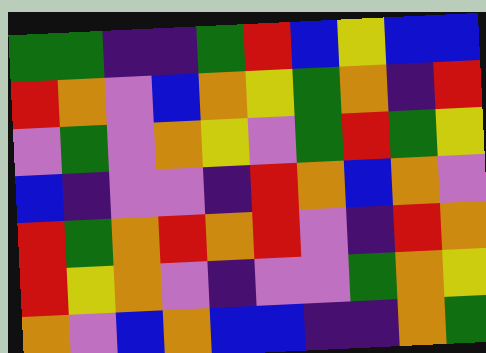[["green", "green", "indigo", "indigo", "green", "red", "blue", "yellow", "blue", "blue"], ["red", "orange", "violet", "blue", "orange", "yellow", "green", "orange", "indigo", "red"], ["violet", "green", "violet", "orange", "yellow", "violet", "green", "red", "green", "yellow"], ["blue", "indigo", "violet", "violet", "indigo", "red", "orange", "blue", "orange", "violet"], ["red", "green", "orange", "red", "orange", "red", "violet", "indigo", "red", "orange"], ["red", "yellow", "orange", "violet", "indigo", "violet", "violet", "green", "orange", "yellow"], ["orange", "violet", "blue", "orange", "blue", "blue", "indigo", "indigo", "orange", "green"]]